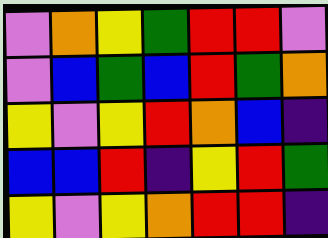[["violet", "orange", "yellow", "green", "red", "red", "violet"], ["violet", "blue", "green", "blue", "red", "green", "orange"], ["yellow", "violet", "yellow", "red", "orange", "blue", "indigo"], ["blue", "blue", "red", "indigo", "yellow", "red", "green"], ["yellow", "violet", "yellow", "orange", "red", "red", "indigo"]]